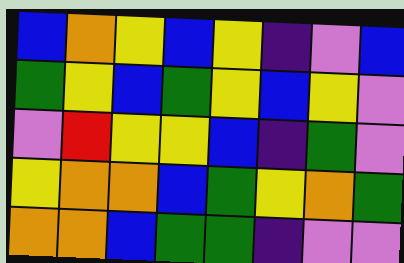[["blue", "orange", "yellow", "blue", "yellow", "indigo", "violet", "blue"], ["green", "yellow", "blue", "green", "yellow", "blue", "yellow", "violet"], ["violet", "red", "yellow", "yellow", "blue", "indigo", "green", "violet"], ["yellow", "orange", "orange", "blue", "green", "yellow", "orange", "green"], ["orange", "orange", "blue", "green", "green", "indigo", "violet", "violet"]]